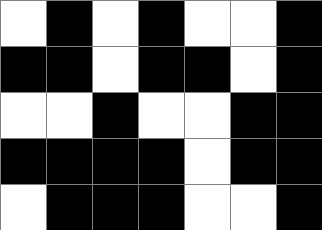[["white", "black", "white", "black", "white", "white", "black"], ["black", "black", "white", "black", "black", "white", "black"], ["white", "white", "black", "white", "white", "black", "black"], ["black", "black", "black", "black", "white", "black", "black"], ["white", "black", "black", "black", "white", "white", "black"]]